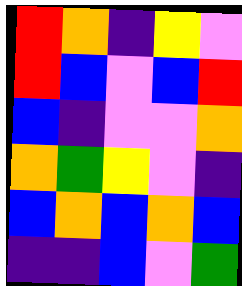[["red", "orange", "indigo", "yellow", "violet"], ["red", "blue", "violet", "blue", "red"], ["blue", "indigo", "violet", "violet", "orange"], ["orange", "green", "yellow", "violet", "indigo"], ["blue", "orange", "blue", "orange", "blue"], ["indigo", "indigo", "blue", "violet", "green"]]